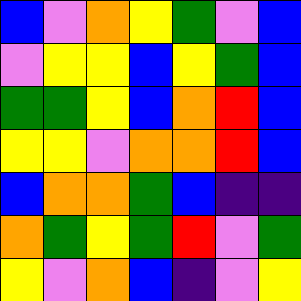[["blue", "violet", "orange", "yellow", "green", "violet", "blue"], ["violet", "yellow", "yellow", "blue", "yellow", "green", "blue"], ["green", "green", "yellow", "blue", "orange", "red", "blue"], ["yellow", "yellow", "violet", "orange", "orange", "red", "blue"], ["blue", "orange", "orange", "green", "blue", "indigo", "indigo"], ["orange", "green", "yellow", "green", "red", "violet", "green"], ["yellow", "violet", "orange", "blue", "indigo", "violet", "yellow"]]